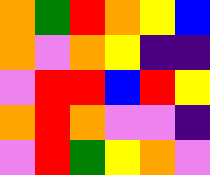[["orange", "green", "red", "orange", "yellow", "blue"], ["orange", "violet", "orange", "yellow", "indigo", "indigo"], ["violet", "red", "red", "blue", "red", "yellow"], ["orange", "red", "orange", "violet", "violet", "indigo"], ["violet", "red", "green", "yellow", "orange", "violet"]]